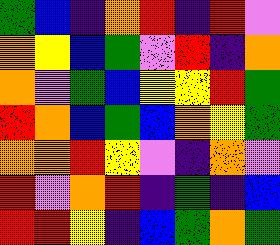[["green", "blue", "indigo", "orange", "red", "indigo", "red", "violet"], ["orange", "yellow", "blue", "green", "violet", "red", "indigo", "orange"], ["orange", "violet", "green", "blue", "yellow", "yellow", "red", "green"], ["red", "orange", "blue", "green", "blue", "orange", "yellow", "green"], ["orange", "orange", "red", "yellow", "violet", "indigo", "orange", "violet"], ["red", "violet", "orange", "red", "indigo", "green", "indigo", "blue"], ["red", "red", "yellow", "indigo", "blue", "green", "orange", "green"]]